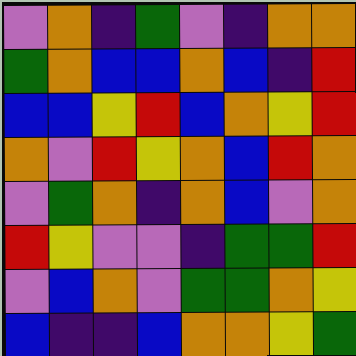[["violet", "orange", "indigo", "green", "violet", "indigo", "orange", "orange"], ["green", "orange", "blue", "blue", "orange", "blue", "indigo", "red"], ["blue", "blue", "yellow", "red", "blue", "orange", "yellow", "red"], ["orange", "violet", "red", "yellow", "orange", "blue", "red", "orange"], ["violet", "green", "orange", "indigo", "orange", "blue", "violet", "orange"], ["red", "yellow", "violet", "violet", "indigo", "green", "green", "red"], ["violet", "blue", "orange", "violet", "green", "green", "orange", "yellow"], ["blue", "indigo", "indigo", "blue", "orange", "orange", "yellow", "green"]]